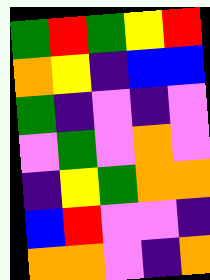[["green", "red", "green", "yellow", "red"], ["orange", "yellow", "indigo", "blue", "blue"], ["green", "indigo", "violet", "indigo", "violet"], ["violet", "green", "violet", "orange", "violet"], ["indigo", "yellow", "green", "orange", "orange"], ["blue", "red", "violet", "violet", "indigo"], ["orange", "orange", "violet", "indigo", "orange"]]